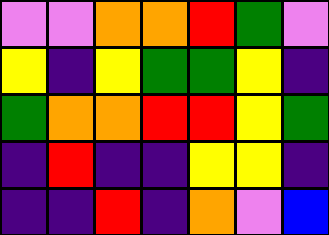[["violet", "violet", "orange", "orange", "red", "green", "violet"], ["yellow", "indigo", "yellow", "green", "green", "yellow", "indigo"], ["green", "orange", "orange", "red", "red", "yellow", "green"], ["indigo", "red", "indigo", "indigo", "yellow", "yellow", "indigo"], ["indigo", "indigo", "red", "indigo", "orange", "violet", "blue"]]